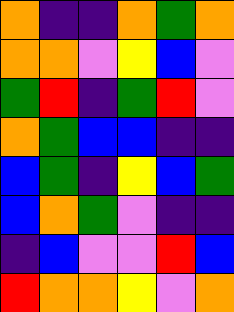[["orange", "indigo", "indigo", "orange", "green", "orange"], ["orange", "orange", "violet", "yellow", "blue", "violet"], ["green", "red", "indigo", "green", "red", "violet"], ["orange", "green", "blue", "blue", "indigo", "indigo"], ["blue", "green", "indigo", "yellow", "blue", "green"], ["blue", "orange", "green", "violet", "indigo", "indigo"], ["indigo", "blue", "violet", "violet", "red", "blue"], ["red", "orange", "orange", "yellow", "violet", "orange"]]